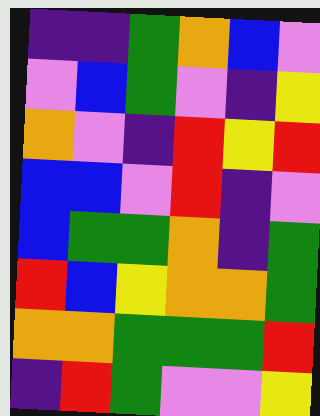[["indigo", "indigo", "green", "orange", "blue", "violet"], ["violet", "blue", "green", "violet", "indigo", "yellow"], ["orange", "violet", "indigo", "red", "yellow", "red"], ["blue", "blue", "violet", "red", "indigo", "violet"], ["blue", "green", "green", "orange", "indigo", "green"], ["red", "blue", "yellow", "orange", "orange", "green"], ["orange", "orange", "green", "green", "green", "red"], ["indigo", "red", "green", "violet", "violet", "yellow"]]